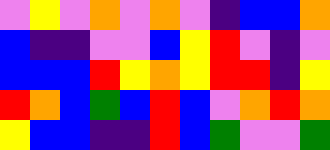[["violet", "yellow", "violet", "orange", "violet", "orange", "violet", "indigo", "blue", "blue", "orange"], ["blue", "indigo", "indigo", "violet", "violet", "blue", "yellow", "red", "violet", "indigo", "violet"], ["blue", "blue", "blue", "red", "yellow", "orange", "yellow", "red", "red", "indigo", "yellow"], ["red", "orange", "blue", "green", "blue", "red", "blue", "violet", "orange", "red", "orange"], ["yellow", "blue", "blue", "indigo", "indigo", "red", "blue", "green", "violet", "violet", "green"]]